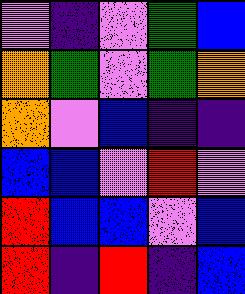[["violet", "indigo", "violet", "green", "blue"], ["orange", "green", "violet", "green", "orange"], ["orange", "violet", "blue", "indigo", "indigo"], ["blue", "blue", "violet", "red", "violet"], ["red", "blue", "blue", "violet", "blue"], ["red", "indigo", "red", "indigo", "blue"]]